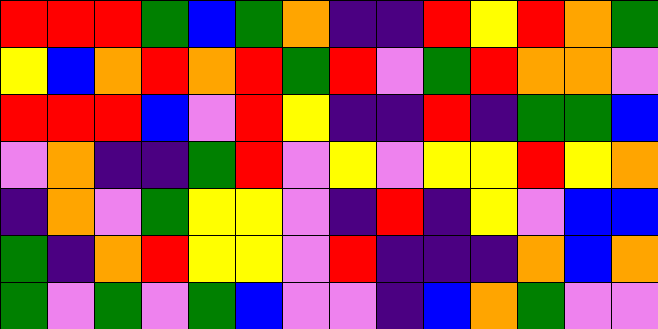[["red", "red", "red", "green", "blue", "green", "orange", "indigo", "indigo", "red", "yellow", "red", "orange", "green"], ["yellow", "blue", "orange", "red", "orange", "red", "green", "red", "violet", "green", "red", "orange", "orange", "violet"], ["red", "red", "red", "blue", "violet", "red", "yellow", "indigo", "indigo", "red", "indigo", "green", "green", "blue"], ["violet", "orange", "indigo", "indigo", "green", "red", "violet", "yellow", "violet", "yellow", "yellow", "red", "yellow", "orange"], ["indigo", "orange", "violet", "green", "yellow", "yellow", "violet", "indigo", "red", "indigo", "yellow", "violet", "blue", "blue"], ["green", "indigo", "orange", "red", "yellow", "yellow", "violet", "red", "indigo", "indigo", "indigo", "orange", "blue", "orange"], ["green", "violet", "green", "violet", "green", "blue", "violet", "violet", "indigo", "blue", "orange", "green", "violet", "violet"]]